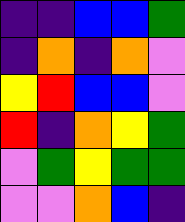[["indigo", "indigo", "blue", "blue", "green"], ["indigo", "orange", "indigo", "orange", "violet"], ["yellow", "red", "blue", "blue", "violet"], ["red", "indigo", "orange", "yellow", "green"], ["violet", "green", "yellow", "green", "green"], ["violet", "violet", "orange", "blue", "indigo"]]